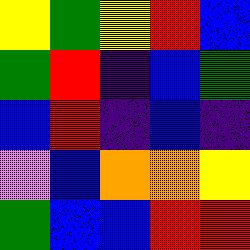[["yellow", "green", "yellow", "red", "blue"], ["green", "red", "indigo", "blue", "green"], ["blue", "red", "indigo", "blue", "indigo"], ["violet", "blue", "orange", "orange", "yellow"], ["green", "blue", "blue", "red", "red"]]